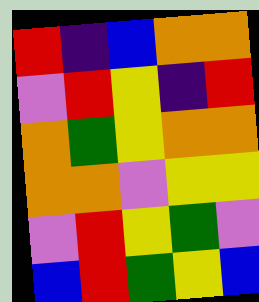[["red", "indigo", "blue", "orange", "orange"], ["violet", "red", "yellow", "indigo", "red"], ["orange", "green", "yellow", "orange", "orange"], ["orange", "orange", "violet", "yellow", "yellow"], ["violet", "red", "yellow", "green", "violet"], ["blue", "red", "green", "yellow", "blue"]]